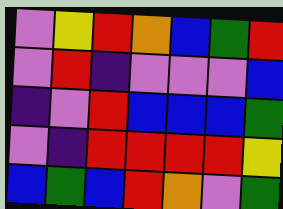[["violet", "yellow", "red", "orange", "blue", "green", "red"], ["violet", "red", "indigo", "violet", "violet", "violet", "blue"], ["indigo", "violet", "red", "blue", "blue", "blue", "green"], ["violet", "indigo", "red", "red", "red", "red", "yellow"], ["blue", "green", "blue", "red", "orange", "violet", "green"]]